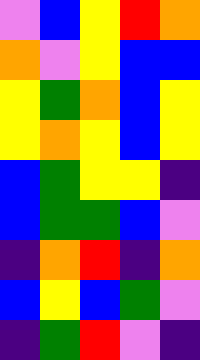[["violet", "blue", "yellow", "red", "orange"], ["orange", "violet", "yellow", "blue", "blue"], ["yellow", "green", "orange", "blue", "yellow"], ["yellow", "orange", "yellow", "blue", "yellow"], ["blue", "green", "yellow", "yellow", "indigo"], ["blue", "green", "green", "blue", "violet"], ["indigo", "orange", "red", "indigo", "orange"], ["blue", "yellow", "blue", "green", "violet"], ["indigo", "green", "red", "violet", "indigo"]]